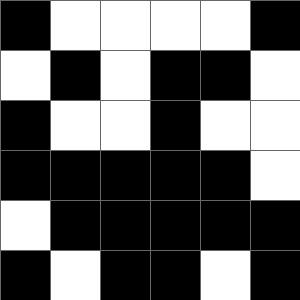[["black", "white", "white", "white", "white", "black"], ["white", "black", "white", "black", "black", "white"], ["black", "white", "white", "black", "white", "white"], ["black", "black", "black", "black", "black", "white"], ["white", "black", "black", "black", "black", "black"], ["black", "white", "black", "black", "white", "black"]]